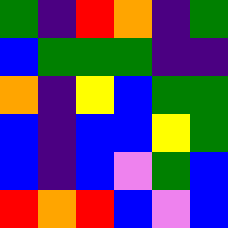[["green", "indigo", "red", "orange", "indigo", "green"], ["blue", "green", "green", "green", "indigo", "indigo"], ["orange", "indigo", "yellow", "blue", "green", "green"], ["blue", "indigo", "blue", "blue", "yellow", "green"], ["blue", "indigo", "blue", "violet", "green", "blue"], ["red", "orange", "red", "blue", "violet", "blue"]]